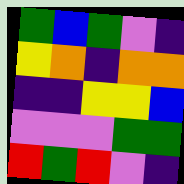[["green", "blue", "green", "violet", "indigo"], ["yellow", "orange", "indigo", "orange", "orange"], ["indigo", "indigo", "yellow", "yellow", "blue"], ["violet", "violet", "violet", "green", "green"], ["red", "green", "red", "violet", "indigo"]]